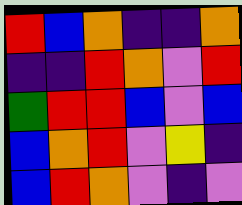[["red", "blue", "orange", "indigo", "indigo", "orange"], ["indigo", "indigo", "red", "orange", "violet", "red"], ["green", "red", "red", "blue", "violet", "blue"], ["blue", "orange", "red", "violet", "yellow", "indigo"], ["blue", "red", "orange", "violet", "indigo", "violet"]]